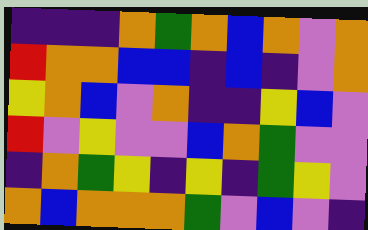[["indigo", "indigo", "indigo", "orange", "green", "orange", "blue", "orange", "violet", "orange"], ["red", "orange", "orange", "blue", "blue", "indigo", "blue", "indigo", "violet", "orange"], ["yellow", "orange", "blue", "violet", "orange", "indigo", "indigo", "yellow", "blue", "violet"], ["red", "violet", "yellow", "violet", "violet", "blue", "orange", "green", "violet", "violet"], ["indigo", "orange", "green", "yellow", "indigo", "yellow", "indigo", "green", "yellow", "violet"], ["orange", "blue", "orange", "orange", "orange", "green", "violet", "blue", "violet", "indigo"]]